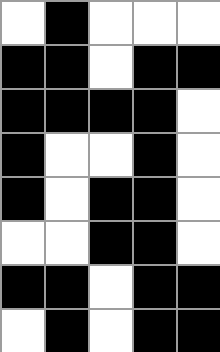[["white", "black", "white", "white", "white"], ["black", "black", "white", "black", "black"], ["black", "black", "black", "black", "white"], ["black", "white", "white", "black", "white"], ["black", "white", "black", "black", "white"], ["white", "white", "black", "black", "white"], ["black", "black", "white", "black", "black"], ["white", "black", "white", "black", "black"]]